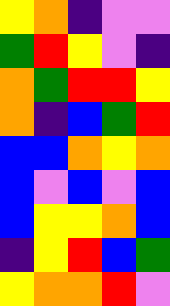[["yellow", "orange", "indigo", "violet", "violet"], ["green", "red", "yellow", "violet", "indigo"], ["orange", "green", "red", "red", "yellow"], ["orange", "indigo", "blue", "green", "red"], ["blue", "blue", "orange", "yellow", "orange"], ["blue", "violet", "blue", "violet", "blue"], ["blue", "yellow", "yellow", "orange", "blue"], ["indigo", "yellow", "red", "blue", "green"], ["yellow", "orange", "orange", "red", "violet"]]